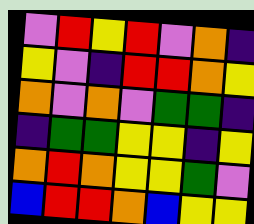[["violet", "red", "yellow", "red", "violet", "orange", "indigo"], ["yellow", "violet", "indigo", "red", "red", "orange", "yellow"], ["orange", "violet", "orange", "violet", "green", "green", "indigo"], ["indigo", "green", "green", "yellow", "yellow", "indigo", "yellow"], ["orange", "red", "orange", "yellow", "yellow", "green", "violet"], ["blue", "red", "red", "orange", "blue", "yellow", "yellow"]]